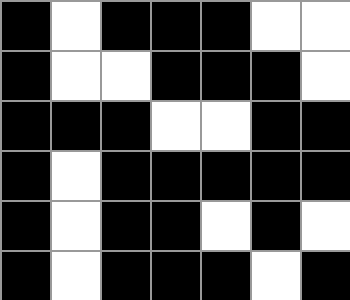[["black", "white", "black", "black", "black", "white", "white"], ["black", "white", "white", "black", "black", "black", "white"], ["black", "black", "black", "white", "white", "black", "black"], ["black", "white", "black", "black", "black", "black", "black"], ["black", "white", "black", "black", "white", "black", "white"], ["black", "white", "black", "black", "black", "white", "black"]]